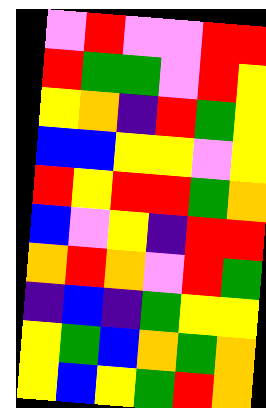[["violet", "red", "violet", "violet", "red", "red"], ["red", "green", "green", "violet", "red", "yellow"], ["yellow", "orange", "indigo", "red", "green", "yellow"], ["blue", "blue", "yellow", "yellow", "violet", "yellow"], ["red", "yellow", "red", "red", "green", "orange"], ["blue", "violet", "yellow", "indigo", "red", "red"], ["orange", "red", "orange", "violet", "red", "green"], ["indigo", "blue", "indigo", "green", "yellow", "yellow"], ["yellow", "green", "blue", "orange", "green", "orange"], ["yellow", "blue", "yellow", "green", "red", "orange"]]